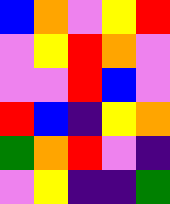[["blue", "orange", "violet", "yellow", "red"], ["violet", "yellow", "red", "orange", "violet"], ["violet", "violet", "red", "blue", "violet"], ["red", "blue", "indigo", "yellow", "orange"], ["green", "orange", "red", "violet", "indigo"], ["violet", "yellow", "indigo", "indigo", "green"]]